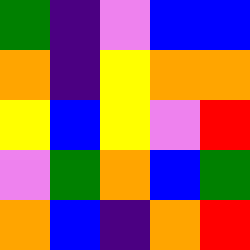[["green", "indigo", "violet", "blue", "blue"], ["orange", "indigo", "yellow", "orange", "orange"], ["yellow", "blue", "yellow", "violet", "red"], ["violet", "green", "orange", "blue", "green"], ["orange", "blue", "indigo", "orange", "red"]]